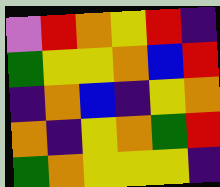[["violet", "red", "orange", "yellow", "red", "indigo"], ["green", "yellow", "yellow", "orange", "blue", "red"], ["indigo", "orange", "blue", "indigo", "yellow", "orange"], ["orange", "indigo", "yellow", "orange", "green", "red"], ["green", "orange", "yellow", "yellow", "yellow", "indigo"]]